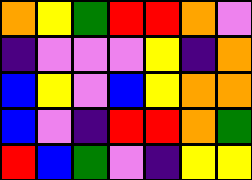[["orange", "yellow", "green", "red", "red", "orange", "violet"], ["indigo", "violet", "violet", "violet", "yellow", "indigo", "orange"], ["blue", "yellow", "violet", "blue", "yellow", "orange", "orange"], ["blue", "violet", "indigo", "red", "red", "orange", "green"], ["red", "blue", "green", "violet", "indigo", "yellow", "yellow"]]